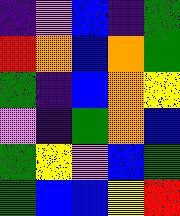[["indigo", "violet", "blue", "indigo", "green"], ["red", "orange", "blue", "orange", "green"], ["green", "indigo", "blue", "orange", "yellow"], ["violet", "indigo", "green", "orange", "blue"], ["green", "yellow", "violet", "blue", "green"], ["green", "blue", "blue", "yellow", "red"]]